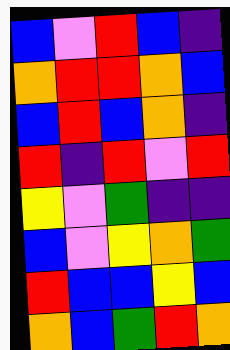[["blue", "violet", "red", "blue", "indigo"], ["orange", "red", "red", "orange", "blue"], ["blue", "red", "blue", "orange", "indigo"], ["red", "indigo", "red", "violet", "red"], ["yellow", "violet", "green", "indigo", "indigo"], ["blue", "violet", "yellow", "orange", "green"], ["red", "blue", "blue", "yellow", "blue"], ["orange", "blue", "green", "red", "orange"]]